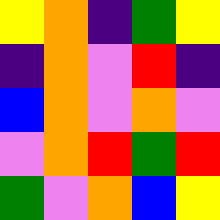[["yellow", "orange", "indigo", "green", "yellow"], ["indigo", "orange", "violet", "red", "indigo"], ["blue", "orange", "violet", "orange", "violet"], ["violet", "orange", "red", "green", "red"], ["green", "violet", "orange", "blue", "yellow"]]